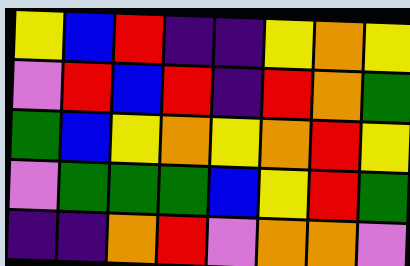[["yellow", "blue", "red", "indigo", "indigo", "yellow", "orange", "yellow"], ["violet", "red", "blue", "red", "indigo", "red", "orange", "green"], ["green", "blue", "yellow", "orange", "yellow", "orange", "red", "yellow"], ["violet", "green", "green", "green", "blue", "yellow", "red", "green"], ["indigo", "indigo", "orange", "red", "violet", "orange", "orange", "violet"]]